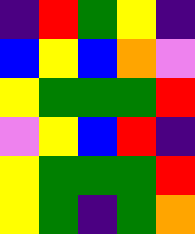[["indigo", "red", "green", "yellow", "indigo"], ["blue", "yellow", "blue", "orange", "violet"], ["yellow", "green", "green", "green", "red"], ["violet", "yellow", "blue", "red", "indigo"], ["yellow", "green", "green", "green", "red"], ["yellow", "green", "indigo", "green", "orange"]]